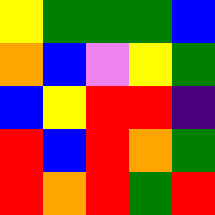[["yellow", "green", "green", "green", "blue"], ["orange", "blue", "violet", "yellow", "green"], ["blue", "yellow", "red", "red", "indigo"], ["red", "blue", "red", "orange", "green"], ["red", "orange", "red", "green", "red"]]